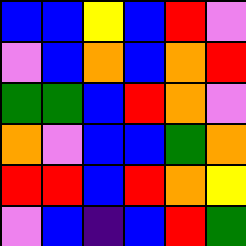[["blue", "blue", "yellow", "blue", "red", "violet"], ["violet", "blue", "orange", "blue", "orange", "red"], ["green", "green", "blue", "red", "orange", "violet"], ["orange", "violet", "blue", "blue", "green", "orange"], ["red", "red", "blue", "red", "orange", "yellow"], ["violet", "blue", "indigo", "blue", "red", "green"]]